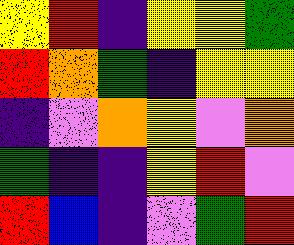[["yellow", "red", "indigo", "yellow", "yellow", "green"], ["red", "orange", "green", "indigo", "yellow", "yellow"], ["indigo", "violet", "orange", "yellow", "violet", "orange"], ["green", "indigo", "indigo", "yellow", "red", "violet"], ["red", "blue", "indigo", "violet", "green", "red"]]